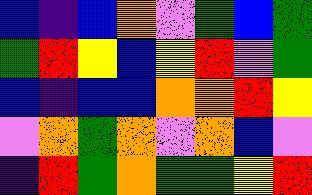[["blue", "indigo", "blue", "orange", "violet", "green", "blue", "green"], ["green", "red", "yellow", "blue", "yellow", "red", "violet", "green"], ["blue", "indigo", "blue", "blue", "orange", "orange", "red", "yellow"], ["violet", "orange", "green", "orange", "violet", "orange", "blue", "violet"], ["indigo", "red", "green", "orange", "green", "green", "yellow", "red"]]